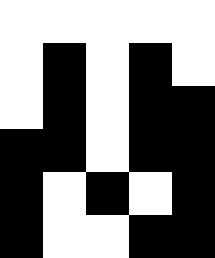[["white", "white", "white", "white", "white"], ["white", "black", "white", "black", "white"], ["white", "black", "white", "black", "black"], ["black", "black", "white", "black", "black"], ["black", "white", "black", "white", "black"], ["black", "white", "white", "black", "black"]]